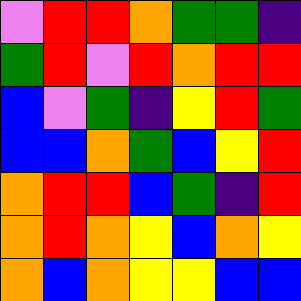[["violet", "red", "red", "orange", "green", "green", "indigo"], ["green", "red", "violet", "red", "orange", "red", "red"], ["blue", "violet", "green", "indigo", "yellow", "red", "green"], ["blue", "blue", "orange", "green", "blue", "yellow", "red"], ["orange", "red", "red", "blue", "green", "indigo", "red"], ["orange", "red", "orange", "yellow", "blue", "orange", "yellow"], ["orange", "blue", "orange", "yellow", "yellow", "blue", "blue"]]